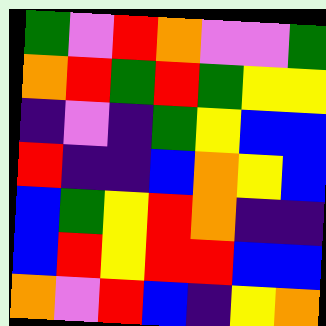[["green", "violet", "red", "orange", "violet", "violet", "green"], ["orange", "red", "green", "red", "green", "yellow", "yellow"], ["indigo", "violet", "indigo", "green", "yellow", "blue", "blue"], ["red", "indigo", "indigo", "blue", "orange", "yellow", "blue"], ["blue", "green", "yellow", "red", "orange", "indigo", "indigo"], ["blue", "red", "yellow", "red", "red", "blue", "blue"], ["orange", "violet", "red", "blue", "indigo", "yellow", "orange"]]